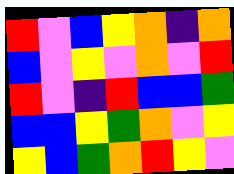[["red", "violet", "blue", "yellow", "orange", "indigo", "orange"], ["blue", "violet", "yellow", "violet", "orange", "violet", "red"], ["red", "violet", "indigo", "red", "blue", "blue", "green"], ["blue", "blue", "yellow", "green", "orange", "violet", "yellow"], ["yellow", "blue", "green", "orange", "red", "yellow", "violet"]]